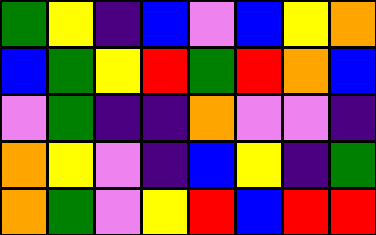[["green", "yellow", "indigo", "blue", "violet", "blue", "yellow", "orange"], ["blue", "green", "yellow", "red", "green", "red", "orange", "blue"], ["violet", "green", "indigo", "indigo", "orange", "violet", "violet", "indigo"], ["orange", "yellow", "violet", "indigo", "blue", "yellow", "indigo", "green"], ["orange", "green", "violet", "yellow", "red", "blue", "red", "red"]]